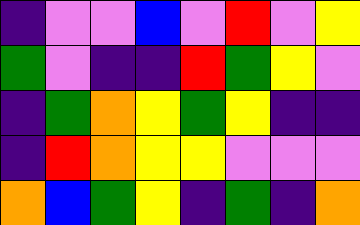[["indigo", "violet", "violet", "blue", "violet", "red", "violet", "yellow"], ["green", "violet", "indigo", "indigo", "red", "green", "yellow", "violet"], ["indigo", "green", "orange", "yellow", "green", "yellow", "indigo", "indigo"], ["indigo", "red", "orange", "yellow", "yellow", "violet", "violet", "violet"], ["orange", "blue", "green", "yellow", "indigo", "green", "indigo", "orange"]]